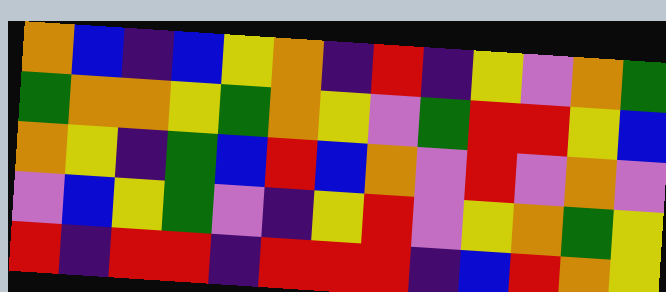[["orange", "blue", "indigo", "blue", "yellow", "orange", "indigo", "red", "indigo", "yellow", "violet", "orange", "green"], ["green", "orange", "orange", "yellow", "green", "orange", "yellow", "violet", "green", "red", "red", "yellow", "blue"], ["orange", "yellow", "indigo", "green", "blue", "red", "blue", "orange", "violet", "red", "violet", "orange", "violet"], ["violet", "blue", "yellow", "green", "violet", "indigo", "yellow", "red", "violet", "yellow", "orange", "green", "yellow"], ["red", "indigo", "red", "red", "indigo", "red", "red", "red", "indigo", "blue", "red", "orange", "yellow"]]